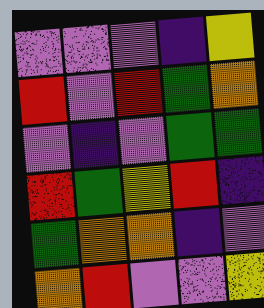[["violet", "violet", "violet", "indigo", "yellow"], ["red", "violet", "red", "green", "orange"], ["violet", "indigo", "violet", "green", "green"], ["red", "green", "yellow", "red", "indigo"], ["green", "orange", "orange", "indigo", "violet"], ["orange", "red", "violet", "violet", "yellow"]]